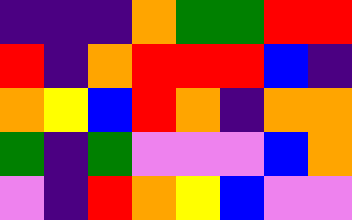[["indigo", "indigo", "indigo", "orange", "green", "green", "red", "red"], ["red", "indigo", "orange", "red", "red", "red", "blue", "indigo"], ["orange", "yellow", "blue", "red", "orange", "indigo", "orange", "orange"], ["green", "indigo", "green", "violet", "violet", "violet", "blue", "orange"], ["violet", "indigo", "red", "orange", "yellow", "blue", "violet", "violet"]]